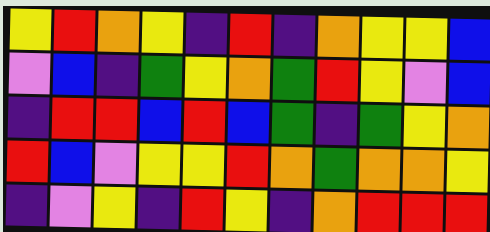[["yellow", "red", "orange", "yellow", "indigo", "red", "indigo", "orange", "yellow", "yellow", "blue"], ["violet", "blue", "indigo", "green", "yellow", "orange", "green", "red", "yellow", "violet", "blue"], ["indigo", "red", "red", "blue", "red", "blue", "green", "indigo", "green", "yellow", "orange"], ["red", "blue", "violet", "yellow", "yellow", "red", "orange", "green", "orange", "orange", "yellow"], ["indigo", "violet", "yellow", "indigo", "red", "yellow", "indigo", "orange", "red", "red", "red"]]